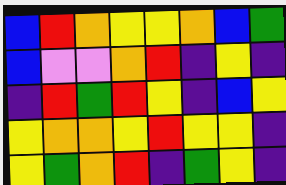[["blue", "red", "orange", "yellow", "yellow", "orange", "blue", "green"], ["blue", "violet", "violet", "orange", "red", "indigo", "yellow", "indigo"], ["indigo", "red", "green", "red", "yellow", "indigo", "blue", "yellow"], ["yellow", "orange", "orange", "yellow", "red", "yellow", "yellow", "indigo"], ["yellow", "green", "orange", "red", "indigo", "green", "yellow", "indigo"]]